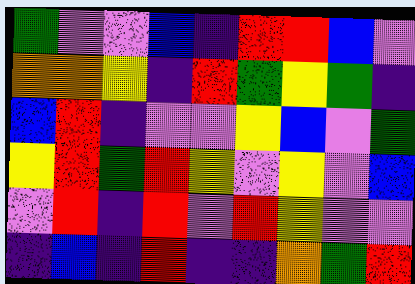[["green", "violet", "violet", "blue", "indigo", "red", "red", "blue", "violet"], ["orange", "orange", "yellow", "indigo", "red", "green", "yellow", "green", "indigo"], ["blue", "red", "indigo", "violet", "violet", "yellow", "blue", "violet", "green"], ["yellow", "red", "green", "red", "yellow", "violet", "yellow", "violet", "blue"], ["violet", "red", "indigo", "red", "violet", "red", "yellow", "violet", "violet"], ["indigo", "blue", "indigo", "red", "indigo", "indigo", "orange", "green", "red"]]